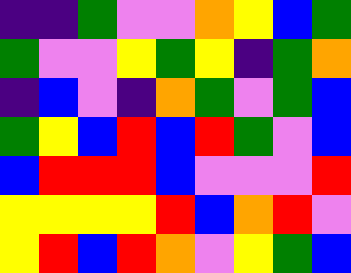[["indigo", "indigo", "green", "violet", "violet", "orange", "yellow", "blue", "green"], ["green", "violet", "violet", "yellow", "green", "yellow", "indigo", "green", "orange"], ["indigo", "blue", "violet", "indigo", "orange", "green", "violet", "green", "blue"], ["green", "yellow", "blue", "red", "blue", "red", "green", "violet", "blue"], ["blue", "red", "red", "red", "blue", "violet", "violet", "violet", "red"], ["yellow", "yellow", "yellow", "yellow", "red", "blue", "orange", "red", "violet"], ["yellow", "red", "blue", "red", "orange", "violet", "yellow", "green", "blue"]]